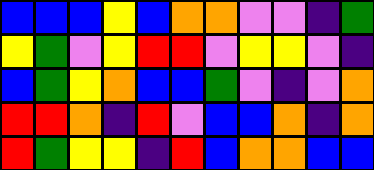[["blue", "blue", "blue", "yellow", "blue", "orange", "orange", "violet", "violet", "indigo", "green"], ["yellow", "green", "violet", "yellow", "red", "red", "violet", "yellow", "yellow", "violet", "indigo"], ["blue", "green", "yellow", "orange", "blue", "blue", "green", "violet", "indigo", "violet", "orange"], ["red", "red", "orange", "indigo", "red", "violet", "blue", "blue", "orange", "indigo", "orange"], ["red", "green", "yellow", "yellow", "indigo", "red", "blue", "orange", "orange", "blue", "blue"]]